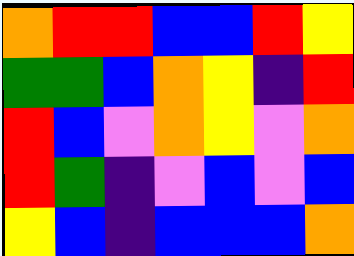[["orange", "red", "red", "blue", "blue", "red", "yellow"], ["green", "green", "blue", "orange", "yellow", "indigo", "red"], ["red", "blue", "violet", "orange", "yellow", "violet", "orange"], ["red", "green", "indigo", "violet", "blue", "violet", "blue"], ["yellow", "blue", "indigo", "blue", "blue", "blue", "orange"]]